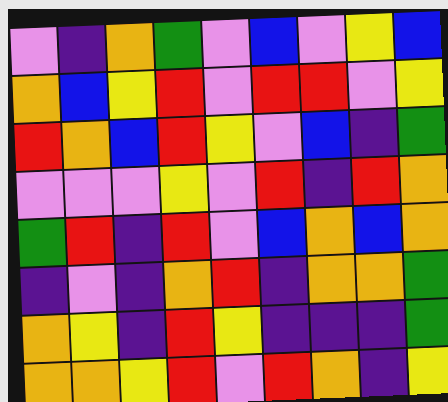[["violet", "indigo", "orange", "green", "violet", "blue", "violet", "yellow", "blue"], ["orange", "blue", "yellow", "red", "violet", "red", "red", "violet", "yellow"], ["red", "orange", "blue", "red", "yellow", "violet", "blue", "indigo", "green"], ["violet", "violet", "violet", "yellow", "violet", "red", "indigo", "red", "orange"], ["green", "red", "indigo", "red", "violet", "blue", "orange", "blue", "orange"], ["indigo", "violet", "indigo", "orange", "red", "indigo", "orange", "orange", "green"], ["orange", "yellow", "indigo", "red", "yellow", "indigo", "indigo", "indigo", "green"], ["orange", "orange", "yellow", "red", "violet", "red", "orange", "indigo", "yellow"]]